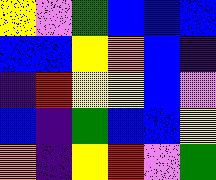[["yellow", "violet", "green", "blue", "blue", "blue"], ["blue", "blue", "yellow", "orange", "blue", "indigo"], ["indigo", "red", "yellow", "yellow", "blue", "violet"], ["blue", "indigo", "green", "blue", "blue", "yellow"], ["orange", "indigo", "yellow", "red", "violet", "green"]]